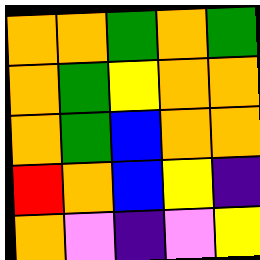[["orange", "orange", "green", "orange", "green"], ["orange", "green", "yellow", "orange", "orange"], ["orange", "green", "blue", "orange", "orange"], ["red", "orange", "blue", "yellow", "indigo"], ["orange", "violet", "indigo", "violet", "yellow"]]